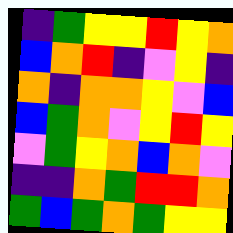[["indigo", "green", "yellow", "yellow", "red", "yellow", "orange"], ["blue", "orange", "red", "indigo", "violet", "yellow", "indigo"], ["orange", "indigo", "orange", "orange", "yellow", "violet", "blue"], ["blue", "green", "orange", "violet", "yellow", "red", "yellow"], ["violet", "green", "yellow", "orange", "blue", "orange", "violet"], ["indigo", "indigo", "orange", "green", "red", "red", "orange"], ["green", "blue", "green", "orange", "green", "yellow", "yellow"]]